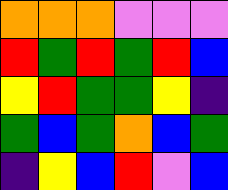[["orange", "orange", "orange", "violet", "violet", "violet"], ["red", "green", "red", "green", "red", "blue"], ["yellow", "red", "green", "green", "yellow", "indigo"], ["green", "blue", "green", "orange", "blue", "green"], ["indigo", "yellow", "blue", "red", "violet", "blue"]]